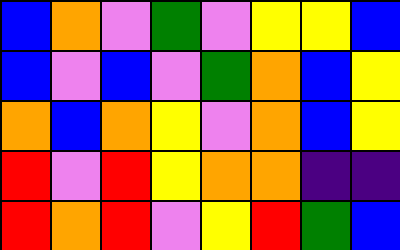[["blue", "orange", "violet", "green", "violet", "yellow", "yellow", "blue"], ["blue", "violet", "blue", "violet", "green", "orange", "blue", "yellow"], ["orange", "blue", "orange", "yellow", "violet", "orange", "blue", "yellow"], ["red", "violet", "red", "yellow", "orange", "orange", "indigo", "indigo"], ["red", "orange", "red", "violet", "yellow", "red", "green", "blue"]]